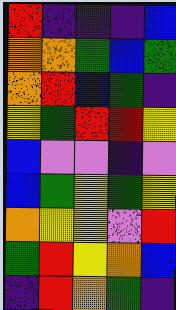[["red", "indigo", "indigo", "indigo", "blue"], ["orange", "orange", "green", "blue", "green"], ["orange", "red", "blue", "green", "indigo"], ["yellow", "green", "red", "red", "yellow"], ["blue", "violet", "violet", "indigo", "violet"], ["blue", "green", "yellow", "green", "yellow"], ["orange", "yellow", "yellow", "violet", "red"], ["green", "red", "yellow", "orange", "blue"], ["indigo", "red", "orange", "green", "indigo"]]